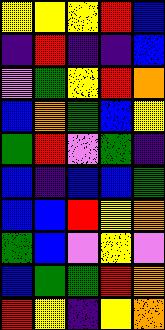[["yellow", "yellow", "yellow", "red", "blue"], ["indigo", "red", "indigo", "indigo", "blue"], ["violet", "green", "yellow", "red", "orange"], ["blue", "orange", "green", "blue", "yellow"], ["green", "red", "violet", "green", "indigo"], ["blue", "indigo", "blue", "blue", "green"], ["blue", "blue", "red", "yellow", "orange"], ["green", "blue", "violet", "yellow", "violet"], ["blue", "green", "green", "red", "orange"], ["red", "yellow", "indigo", "yellow", "orange"]]